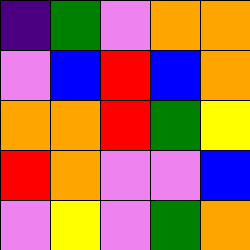[["indigo", "green", "violet", "orange", "orange"], ["violet", "blue", "red", "blue", "orange"], ["orange", "orange", "red", "green", "yellow"], ["red", "orange", "violet", "violet", "blue"], ["violet", "yellow", "violet", "green", "orange"]]